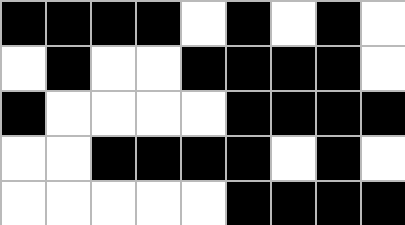[["black", "black", "black", "black", "white", "black", "white", "black", "white"], ["white", "black", "white", "white", "black", "black", "black", "black", "white"], ["black", "white", "white", "white", "white", "black", "black", "black", "black"], ["white", "white", "black", "black", "black", "black", "white", "black", "white"], ["white", "white", "white", "white", "white", "black", "black", "black", "black"]]